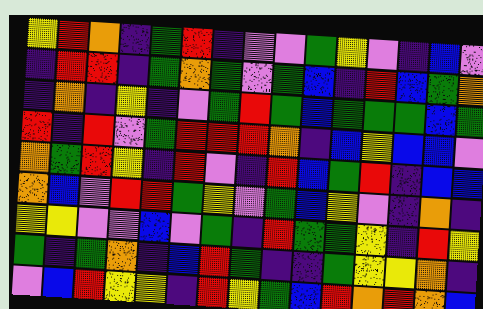[["yellow", "red", "orange", "indigo", "green", "red", "indigo", "violet", "violet", "green", "yellow", "violet", "indigo", "blue", "violet"], ["indigo", "red", "red", "indigo", "green", "orange", "green", "violet", "green", "blue", "indigo", "red", "blue", "green", "orange"], ["indigo", "orange", "indigo", "yellow", "indigo", "violet", "green", "red", "green", "blue", "green", "green", "green", "blue", "green"], ["red", "indigo", "red", "violet", "green", "red", "red", "red", "orange", "indigo", "blue", "yellow", "blue", "blue", "violet"], ["orange", "green", "red", "yellow", "indigo", "red", "violet", "indigo", "red", "blue", "green", "red", "indigo", "blue", "blue"], ["orange", "blue", "violet", "red", "red", "green", "yellow", "violet", "green", "blue", "yellow", "violet", "indigo", "orange", "indigo"], ["yellow", "yellow", "violet", "violet", "blue", "violet", "green", "indigo", "red", "green", "green", "yellow", "indigo", "red", "yellow"], ["green", "indigo", "green", "orange", "indigo", "blue", "red", "green", "indigo", "indigo", "green", "yellow", "yellow", "orange", "indigo"], ["violet", "blue", "red", "yellow", "yellow", "indigo", "red", "yellow", "green", "blue", "red", "orange", "red", "orange", "blue"]]